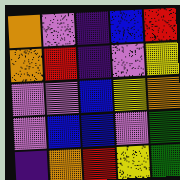[["orange", "violet", "indigo", "blue", "red"], ["orange", "red", "indigo", "violet", "yellow"], ["violet", "violet", "blue", "yellow", "orange"], ["violet", "blue", "blue", "violet", "green"], ["indigo", "orange", "red", "yellow", "green"]]